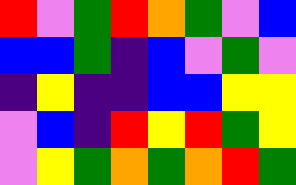[["red", "violet", "green", "red", "orange", "green", "violet", "blue"], ["blue", "blue", "green", "indigo", "blue", "violet", "green", "violet"], ["indigo", "yellow", "indigo", "indigo", "blue", "blue", "yellow", "yellow"], ["violet", "blue", "indigo", "red", "yellow", "red", "green", "yellow"], ["violet", "yellow", "green", "orange", "green", "orange", "red", "green"]]